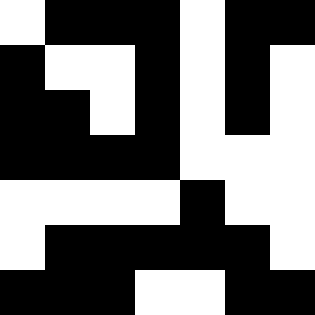[["white", "black", "black", "black", "white", "black", "black"], ["black", "white", "white", "black", "white", "black", "white"], ["black", "black", "white", "black", "white", "black", "white"], ["black", "black", "black", "black", "white", "white", "white"], ["white", "white", "white", "white", "black", "white", "white"], ["white", "black", "black", "black", "black", "black", "white"], ["black", "black", "black", "white", "white", "black", "black"]]